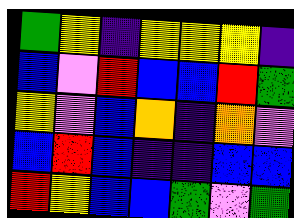[["green", "yellow", "indigo", "yellow", "yellow", "yellow", "indigo"], ["blue", "violet", "red", "blue", "blue", "red", "green"], ["yellow", "violet", "blue", "orange", "indigo", "orange", "violet"], ["blue", "red", "blue", "indigo", "indigo", "blue", "blue"], ["red", "yellow", "blue", "blue", "green", "violet", "green"]]